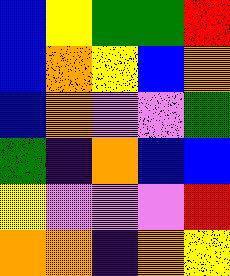[["blue", "yellow", "green", "green", "red"], ["blue", "orange", "yellow", "blue", "orange"], ["blue", "orange", "violet", "violet", "green"], ["green", "indigo", "orange", "blue", "blue"], ["yellow", "violet", "violet", "violet", "red"], ["orange", "orange", "indigo", "orange", "yellow"]]